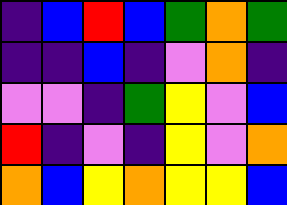[["indigo", "blue", "red", "blue", "green", "orange", "green"], ["indigo", "indigo", "blue", "indigo", "violet", "orange", "indigo"], ["violet", "violet", "indigo", "green", "yellow", "violet", "blue"], ["red", "indigo", "violet", "indigo", "yellow", "violet", "orange"], ["orange", "blue", "yellow", "orange", "yellow", "yellow", "blue"]]